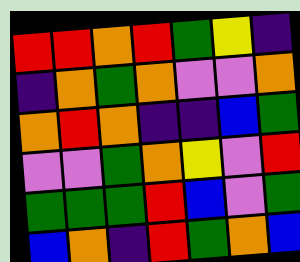[["red", "red", "orange", "red", "green", "yellow", "indigo"], ["indigo", "orange", "green", "orange", "violet", "violet", "orange"], ["orange", "red", "orange", "indigo", "indigo", "blue", "green"], ["violet", "violet", "green", "orange", "yellow", "violet", "red"], ["green", "green", "green", "red", "blue", "violet", "green"], ["blue", "orange", "indigo", "red", "green", "orange", "blue"]]